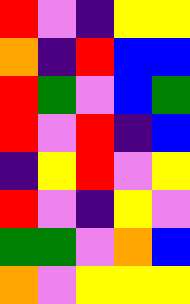[["red", "violet", "indigo", "yellow", "yellow"], ["orange", "indigo", "red", "blue", "blue"], ["red", "green", "violet", "blue", "green"], ["red", "violet", "red", "indigo", "blue"], ["indigo", "yellow", "red", "violet", "yellow"], ["red", "violet", "indigo", "yellow", "violet"], ["green", "green", "violet", "orange", "blue"], ["orange", "violet", "yellow", "yellow", "yellow"]]